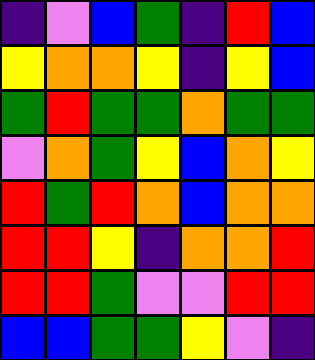[["indigo", "violet", "blue", "green", "indigo", "red", "blue"], ["yellow", "orange", "orange", "yellow", "indigo", "yellow", "blue"], ["green", "red", "green", "green", "orange", "green", "green"], ["violet", "orange", "green", "yellow", "blue", "orange", "yellow"], ["red", "green", "red", "orange", "blue", "orange", "orange"], ["red", "red", "yellow", "indigo", "orange", "orange", "red"], ["red", "red", "green", "violet", "violet", "red", "red"], ["blue", "blue", "green", "green", "yellow", "violet", "indigo"]]